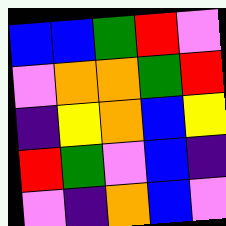[["blue", "blue", "green", "red", "violet"], ["violet", "orange", "orange", "green", "red"], ["indigo", "yellow", "orange", "blue", "yellow"], ["red", "green", "violet", "blue", "indigo"], ["violet", "indigo", "orange", "blue", "violet"]]